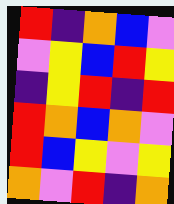[["red", "indigo", "orange", "blue", "violet"], ["violet", "yellow", "blue", "red", "yellow"], ["indigo", "yellow", "red", "indigo", "red"], ["red", "orange", "blue", "orange", "violet"], ["red", "blue", "yellow", "violet", "yellow"], ["orange", "violet", "red", "indigo", "orange"]]